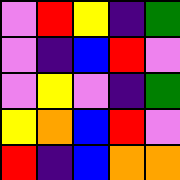[["violet", "red", "yellow", "indigo", "green"], ["violet", "indigo", "blue", "red", "violet"], ["violet", "yellow", "violet", "indigo", "green"], ["yellow", "orange", "blue", "red", "violet"], ["red", "indigo", "blue", "orange", "orange"]]